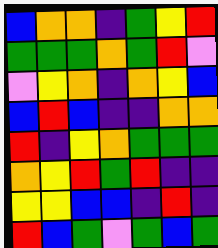[["blue", "orange", "orange", "indigo", "green", "yellow", "red"], ["green", "green", "green", "orange", "green", "red", "violet"], ["violet", "yellow", "orange", "indigo", "orange", "yellow", "blue"], ["blue", "red", "blue", "indigo", "indigo", "orange", "orange"], ["red", "indigo", "yellow", "orange", "green", "green", "green"], ["orange", "yellow", "red", "green", "red", "indigo", "indigo"], ["yellow", "yellow", "blue", "blue", "indigo", "red", "indigo"], ["red", "blue", "green", "violet", "green", "blue", "green"]]